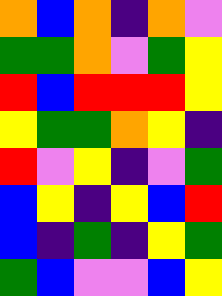[["orange", "blue", "orange", "indigo", "orange", "violet"], ["green", "green", "orange", "violet", "green", "yellow"], ["red", "blue", "red", "red", "red", "yellow"], ["yellow", "green", "green", "orange", "yellow", "indigo"], ["red", "violet", "yellow", "indigo", "violet", "green"], ["blue", "yellow", "indigo", "yellow", "blue", "red"], ["blue", "indigo", "green", "indigo", "yellow", "green"], ["green", "blue", "violet", "violet", "blue", "yellow"]]